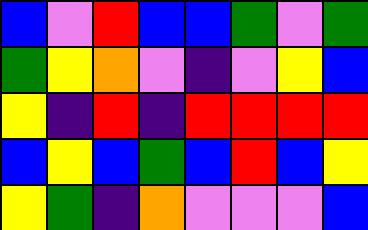[["blue", "violet", "red", "blue", "blue", "green", "violet", "green"], ["green", "yellow", "orange", "violet", "indigo", "violet", "yellow", "blue"], ["yellow", "indigo", "red", "indigo", "red", "red", "red", "red"], ["blue", "yellow", "blue", "green", "blue", "red", "blue", "yellow"], ["yellow", "green", "indigo", "orange", "violet", "violet", "violet", "blue"]]